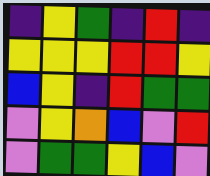[["indigo", "yellow", "green", "indigo", "red", "indigo"], ["yellow", "yellow", "yellow", "red", "red", "yellow"], ["blue", "yellow", "indigo", "red", "green", "green"], ["violet", "yellow", "orange", "blue", "violet", "red"], ["violet", "green", "green", "yellow", "blue", "violet"]]